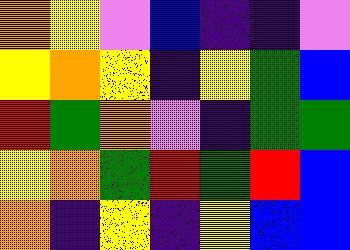[["orange", "yellow", "violet", "blue", "indigo", "indigo", "violet"], ["yellow", "orange", "yellow", "indigo", "yellow", "green", "blue"], ["red", "green", "orange", "violet", "indigo", "green", "green"], ["yellow", "orange", "green", "red", "green", "red", "blue"], ["orange", "indigo", "yellow", "indigo", "yellow", "blue", "blue"]]